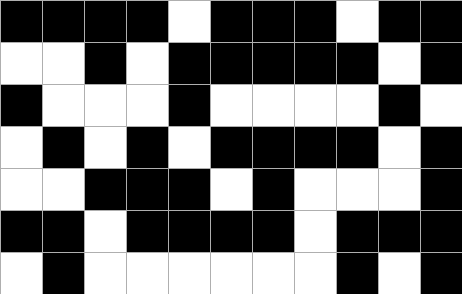[["black", "black", "black", "black", "white", "black", "black", "black", "white", "black", "black"], ["white", "white", "black", "white", "black", "black", "black", "black", "black", "white", "black"], ["black", "white", "white", "white", "black", "white", "white", "white", "white", "black", "white"], ["white", "black", "white", "black", "white", "black", "black", "black", "black", "white", "black"], ["white", "white", "black", "black", "black", "white", "black", "white", "white", "white", "black"], ["black", "black", "white", "black", "black", "black", "black", "white", "black", "black", "black"], ["white", "black", "white", "white", "white", "white", "white", "white", "black", "white", "black"]]